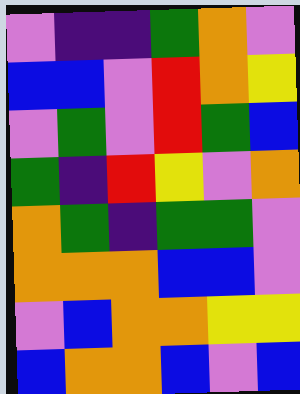[["violet", "indigo", "indigo", "green", "orange", "violet"], ["blue", "blue", "violet", "red", "orange", "yellow"], ["violet", "green", "violet", "red", "green", "blue"], ["green", "indigo", "red", "yellow", "violet", "orange"], ["orange", "green", "indigo", "green", "green", "violet"], ["orange", "orange", "orange", "blue", "blue", "violet"], ["violet", "blue", "orange", "orange", "yellow", "yellow"], ["blue", "orange", "orange", "blue", "violet", "blue"]]